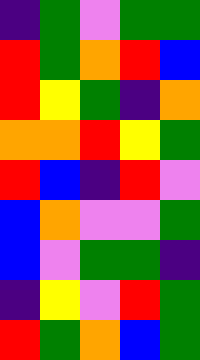[["indigo", "green", "violet", "green", "green"], ["red", "green", "orange", "red", "blue"], ["red", "yellow", "green", "indigo", "orange"], ["orange", "orange", "red", "yellow", "green"], ["red", "blue", "indigo", "red", "violet"], ["blue", "orange", "violet", "violet", "green"], ["blue", "violet", "green", "green", "indigo"], ["indigo", "yellow", "violet", "red", "green"], ["red", "green", "orange", "blue", "green"]]